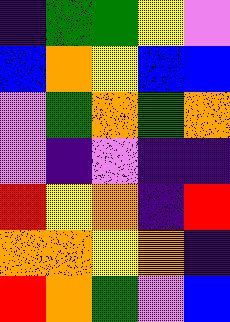[["indigo", "green", "green", "yellow", "violet"], ["blue", "orange", "yellow", "blue", "blue"], ["violet", "green", "orange", "green", "orange"], ["violet", "indigo", "violet", "indigo", "indigo"], ["red", "yellow", "orange", "indigo", "red"], ["orange", "orange", "yellow", "orange", "indigo"], ["red", "orange", "green", "violet", "blue"]]